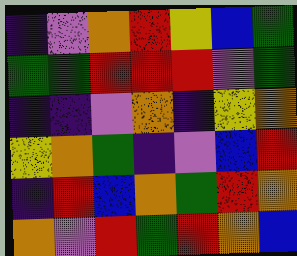[["indigo", "violet", "orange", "red", "yellow", "blue", "green"], ["green", "green", "red", "red", "red", "violet", "green"], ["indigo", "indigo", "violet", "orange", "indigo", "yellow", "orange"], ["yellow", "orange", "green", "indigo", "violet", "blue", "red"], ["indigo", "red", "blue", "orange", "green", "red", "orange"], ["orange", "violet", "red", "green", "red", "orange", "blue"]]